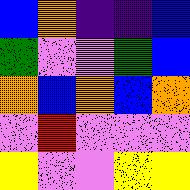[["blue", "orange", "indigo", "indigo", "blue"], ["green", "violet", "violet", "green", "blue"], ["orange", "blue", "orange", "blue", "orange"], ["violet", "red", "violet", "violet", "violet"], ["yellow", "violet", "violet", "yellow", "yellow"]]